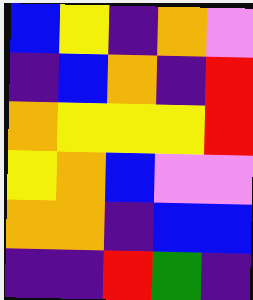[["blue", "yellow", "indigo", "orange", "violet"], ["indigo", "blue", "orange", "indigo", "red"], ["orange", "yellow", "yellow", "yellow", "red"], ["yellow", "orange", "blue", "violet", "violet"], ["orange", "orange", "indigo", "blue", "blue"], ["indigo", "indigo", "red", "green", "indigo"]]